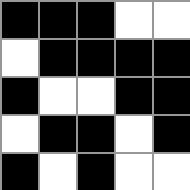[["black", "black", "black", "white", "white"], ["white", "black", "black", "black", "black"], ["black", "white", "white", "black", "black"], ["white", "black", "black", "white", "black"], ["black", "white", "black", "white", "white"]]